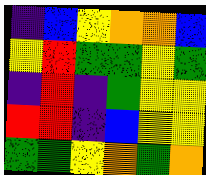[["indigo", "blue", "yellow", "orange", "orange", "blue"], ["yellow", "red", "green", "green", "yellow", "green"], ["indigo", "red", "indigo", "green", "yellow", "yellow"], ["red", "red", "indigo", "blue", "yellow", "yellow"], ["green", "green", "yellow", "orange", "green", "orange"]]